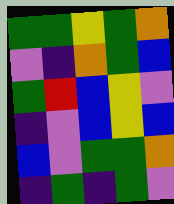[["green", "green", "yellow", "green", "orange"], ["violet", "indigo", "orange", "green", "blue"], ["green", "red", "blue", "yellow", "violet"], ["indigo", "violet", "blue", "yellow", "blue"], ["blue", "violet", "green", "green", "orange"], ["indigo", "green", "indigo", "green", "violet"]]